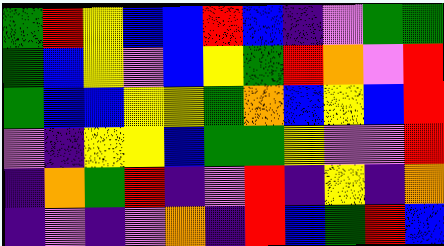[["green", "red", "yellow", "blue", "blue", "red", "blue", "indigo", "violet", "green", "green"], ["green", "blue", "yellow", "violet", "blue", "yellow", "green", "red", "orange", "violet", "red"], ["green", "blue", "blue", "yellow", "yellow", "green", "orange", "blue", "yellow", "blue", "red"], ["violet", "indigo", "yellow", "yellow", "blue", "green", "green", "yellow", "violet", "violet", "red"], ["indigo", "orange", "green", "red", "indigo", "violet", "red", "indigo", "yellow", "indigo", "orange"], ["indigo", "violet", "indigo", "violet", "orange", "indigo", "red", "blue", "green", "red", "blue"]]